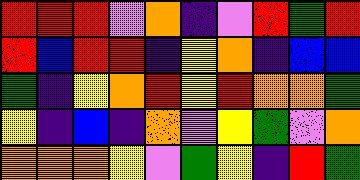[["red", "red", "red", "violet", "orange", "indigo", "violet", "red", "green", "red"], ["red", "blue", "red", "red", "indigo", "yellow", "orange", "indigo", "blue", "blue"], ["green", "indigo", "yellow", "orange", "red", "yellow", "red", "orange", "orange", "green"], ["yellow", "indigo", "blue", "indigo", "orange", "violet", "yellow", "green", "violet", "orange"], ["orange", "orange", "orange", "yellow", "violet", "green", "yellow", "indigo", "red", "green"]]